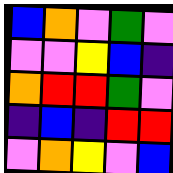[["blue", "orange", "violet", "green", "violet"], ["violet", "violet", "yellow", "blue", "indigo"], ["orange", "red", "red", "green", "violet"], ["indigo", "blue", "indigo", "red", "red"], ["violet", "orange", "yellow", "violet", "blue"]]